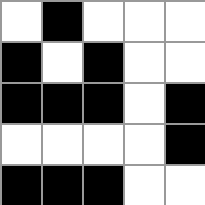[["white", "black", "white", "white", "white"], ["black", "white", "black", "white", "white"], ["black", "black", "black", "white", "black"], ["white", "white", "white", "white", "black"], ["black", "black", "black", "white", "white"]]